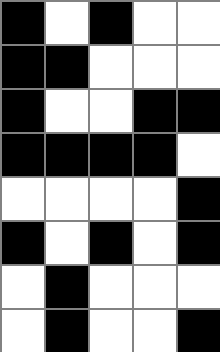[["black", "white", "black", "white", "white"], ["black", "black", "white", "white", "white"], ["black", "white", "white", "black", "black"], ["black", "black", "black", "black", "white"], ["white", "white", "white", "white", "black"], ["black", "white", "black", "white", "black"], ["white", "black", "white", "white", "white"], ["white", "black", "white", "white", "black"]]